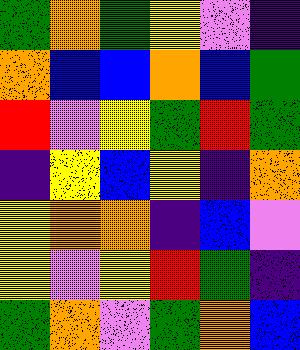[["green", "orange", "green", "yellow", "violet", "indigo"], ["orange", "blue", "blue", "orange", "blue", "green"], ["red", "violet", "yellow", "green", "red", "green"], ["indigo", "yellow", "blue", "yellow", "indigo", "orange"], ["yellow", "orange", "orange", "indigo", "blue", "violet"], ["yellow", "violet", "yellow", "red", "green", "indigo"], ["green", "orange", "violet", "green", "orange", "blue"]]